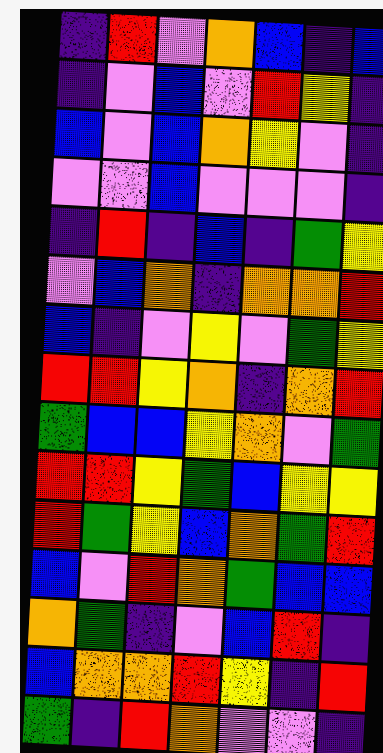[["indigo", "red", "violet", "orange", "blue", "indigo", "blue"], ["indigo", "violet", "blue", "violet", "red", "yellow", "indigo"], ["blue", "violet", "blue", "orange", "yellow", "violet", "indigo"], ["violet", "violet", "blue", "violet", "violet", "violet", "indigo"], ["indigo", "red", "indigo", "blue", "indigo", "green", "yellow"], ["violet", "blue", "orange", "indigo", "orange", "orange", "red"], ["blue", "indigo", "violet", "yellow", "violet", "green", "yellow"], ["red", "red", "yellow", "orange", "indigo", "orange", "red"], ["green", "blue", "blue", "yellow", "orange", "violet", "green"], ["red", "red", "yellow", "green", "blue", "yellow", "yellow"], ["red", "green", "yellow", "blue", "orange", "green", "red"], ["blue", "violet", "red", "orange", "green", "blue", "blue"], ["orange", "green", "indigo", "violet", "blue", "red", "indigo"], ["blue", "orange", "orange", "red", "yellow", "indigo", "red"], ["green", "indigo", "red", "orange", "violet", "violet", "indigo"]]